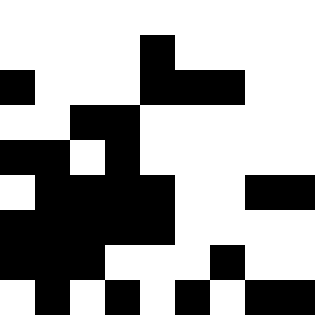[["white", "white", "white", "white", "white", "white", "white", "white", "white"], ["white", "white", "white", "white", "black", "white", "white", "white", "white"], ["black", "white", "white", "white", "black", "black", "black", "white", "white"], ["white", "white", "black", "black", "white", "white", "white", "white", "white"], ["black", "black", "white", "black", "white", "white", "white", "white", "white"], ["white", "black", "black", "black", "black", "white", "white", "black", "black"], ["black", "black", "black", "black", "black", "white", "white", "white", "white"], ["black", "black", "black", "white", "white", "white", "black", "white", "white"], ["white", "black", "white", "black", "white", "black", "white", "black", "black"]]